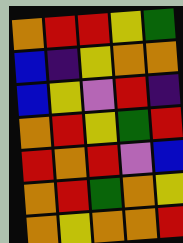[["orange", "red", "red", "yellow", "green"], ["blue", "indigo", "yellow", "orange", "orange"], ["blue", "yellow", "violet", "red", "indigo"], ["orange", "red", "yellow", "green", "red"], ["red", "orange", "red", "violet", "blue"], ["orange", "red", "green", "orange", "yellow"], ["orange", "yellow", "orange", "orange", "red"]]